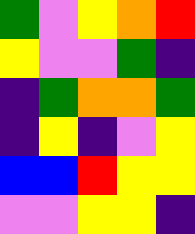[["green", "violet", "yellow", "orange", "red"], ["yellow", "violet", "violet", "green", "indigo"], ["indigo", "green", "orange", "orange", "green"], ["indigo", "yellow", "indigo", "violet", "yellow"], ["blue", "blue", "red", "yellow", "yellow"], ["violet", "violet", "yellow", "yellow", "indigo"]]